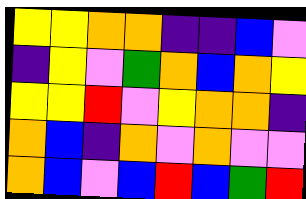[["yellow", "yellow", "orange", "orange", "indigo", "indigo", "blue", "violet"], ["indigo", "yellow", "violet", "green", "orange", "blue", "orange", "yellow"], ["yellow", "yellow", "red", "violet", "yellow", "orange", "orange", "indigo"], ["orange", "blue", "indigo", "orange", "violet", "orange", "violet", "violet"], ["orange", "blue", "violet", "blue", "red", "blue", "green", "red"]]